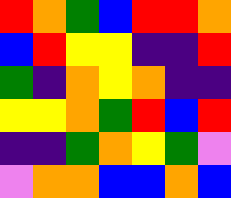[["red", "orange", "green", "blue", "red", "red", "orange"], ["blue", "red", "yellow", "yellow", "indigo", "indigo", "red"], ["green", "indigo", "orange", "yellow", "orange", "indigo", "indigo"], ["yellow", "yellow", "orange", "green", "red", "blue", "red"], ["indigo", "indigo", "green", "orange", "yellow", "green", "violet"], ["violet", "orange", "orange", "blue", "blue", "orange", "blue"]]